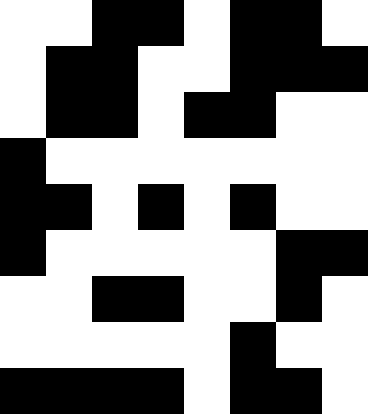[["white", "white", "black", "black", "white", "black", "black", "white"], ["white", "black", "black", "white", "white", "black", "black", "black"], ["white", "black", "black", "white", "black", "black", "white", "white"], ["black", "white", "white", "white", "white", "white", "white", "white"], ["black", "black", "white", "black", "white", "black", "white", "white"], ["black", "white", "white", "white", "white", "white", "black", "black"], ["white", "white", "black", "black", "white", "white", "black", "white"], ["white", "white", "white", "white", "white", "black", "white", "white"], ["black", "black", "black", "black", "white", "black", "black", "white"]]